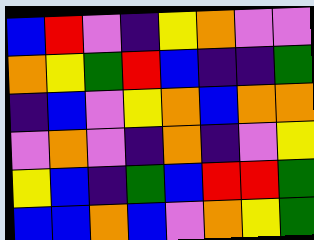[["blue", "red", "violet", "indigo", "yellow", "orange", "violet", "violet"], ["orange", "yellow", "green", "red", "blue", "indigo", "indigo", "green"], ["indigo", "blue", "violet", "yellow", "orange", "blue", "orange", "orange"], ["violet", "orange", "violet", "indigo", "orange", "indigo", "violet", "yellow"], ["yellow", "blue", "indigo", "green", "blue", "red", "red", "green"], ["blue", "blue", "orange", "blue", "violet", "orange", "yellow", "green"]]